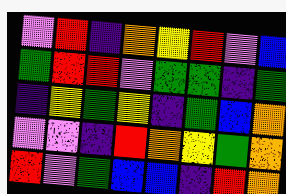[["violet", "red", "indigo", "orange", "yellow", "red", "violet", "blue"], ["green", "red", "red", "violet", "green", "green", "indigo", "green"], ["indigo", "yellow", "green", "yellow", "indigo", "green", "blue", "orange"], ["violet", "violet", "indigo", "red", "orange", "yellow", "green", "orange"], ["red", "violet", "green", "blue", "blue", "indigo", "red", "orange"]]